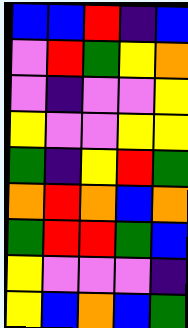[["blue", "blue", "red", "indigo", "blue"], ["violet", "red", "green", "yellow", "orange"], ["violet", "indigo", "violet", "violet", "yellow"], ["yellow", "violet", "violet", "yellow", "yellow"], ["green", "indigo", "yellow", "red", "green"], ["orange", "red", "orange", "blue", "orange"], ["green", "red", "red", "green", "blue"], ["yellow", "violet", "violet", "violet", "indigo"], ["yellow", "blue", "orange", "blue", "green"]]